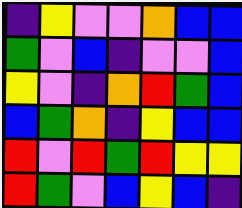[["indigo", "yellow", "violet", "violet", "orange", "blue", "blue"], ["green", "violet", "blue", "indigo", "violet", "violet", "blue"], ["yellow", "violet", "indigo", "orange", "red", "green", "blue"], ["blue", "green", "orange", "indigo", "yellow", "blue", "blue"], ["red", "violet", "red", "green", "red", "yellow", "yellow"], ["red", "green", "violet", "blue", "yellow", "blue", "indigo"]]